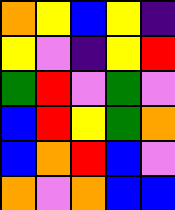[["orange", "yellow", "blue", "yellow", "indigo"], ["yellow", "violet", "indigo", "yellow", "red"], ["green", "red", "violet", "green", "violet"], ["blue", "red", "yellow", "green", "orange"], ["blue", "orange", "red", "blue", "violet"], ["orange", "violet", "orange", "blue", "blue"]]